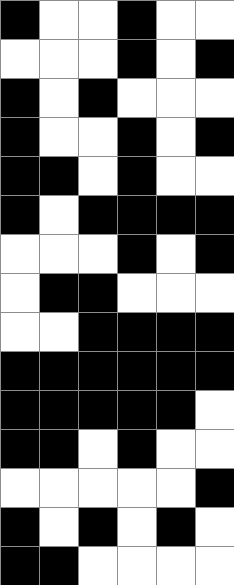[["black", "white", "white", "black", "white", "white"], ["white", "white", "white", "black", "white", "black"], ["black", "white", "black", "white", "white", "white"], ["black", "white", "white", "black", "white", "black"], ["black", "black", "white", "black", "white", "white"], ["black", "white", "black", "black", "black", "black"], ["white", "white", "white", "black", "white", "black"], ["white", "black", "black", "white", "white", "white"], ["white", "white", "black", "black", "black", "black"], ["black", "black", "black", "black", "black", "black"], ["black", "black", "black", "black", "black", "white"], ["black", "black", "white", "black", "white", "white"], ["white", "white", "white", "white", "white", "black"], ["black", "white", "black", "white", "black", "white"], ["black", "black", "white", "white", "white", "white"]]